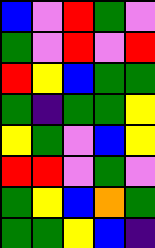[["blue", "violet", "red", "green", "violet"], ["green", "violet", "red", "violet", "red"], ["red", "yellow", "blue", "green", "green"], ["green", "indigo", "green", "green", "yellow"], ["yellow", "green", "violet", "blue", "yellow"], ["red", "red", "violet", "green", "violet"], ["green", "yellow", "blue", "orange", "green"], ["green", "green", "yellow", "blue", "indigo"]]